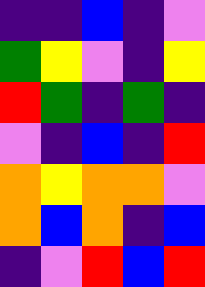[["indigo", "indigo", "blue", "indigo", "violet"], ["green", "yellow", "violet", "indigo", "yellow"], ["red", "green", "indigo", "green", "indigo"], ["violet", "indigo", "blue", "indigo", "red"], ["orange", "yellow", "orange", "orange", "violet"], ["orange", "blue", "orange", "indigo", "blue"], ["indigo", "violet", "red", "blue", "red"]]